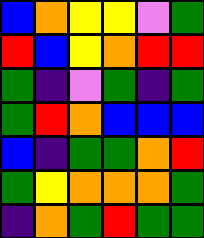[["blue", "orange", "yellow", "yellow", "violet", "green"], ["red", "blue", "yellow", "orange", "red", "red"], ["green", "indigo", "violet", "green", "indigo", "green"], ["green", "red", "orange", "blue", "blue", "blue"], ["blue", "indigo", "green", "green", "orange", "red"], ["green", "yellow", "orange", "orange", "orange", "green"], ["indigo", "orange", "green", "red", "green", "green"]]